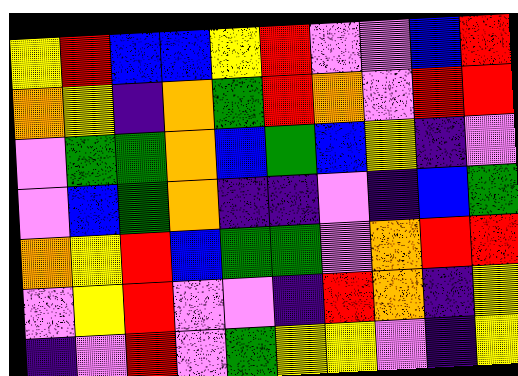[["yellow", "red", "blue", "blue", "yellow", "red", "violet", "violet", "blue", "red"], ["orange", "yellow", "indigo", "orange", "green", "red", "orange", "violet", "red", "red"], ["violet", "green", "green", "orange", "blue", "green", "blue", "yellow", "indigo", "violet"], ["violet", "blue", "green", "orange", "indigo", "indigo", "violet", "indigo", "blue", "green"], ["orange", "yellow", "red", "blue", "green", "green", "violet", "orange", "red", "red"], ["violet", "yellow", "red", "violet", "violet", "indigo", "red", "orange", "indigo", "yellow"], ["indigo", "violet", "red", "violet", "green", "yellow", "yellow", "violet", "indigo", "yellow"]]